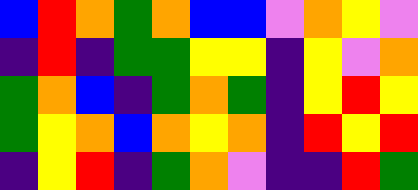[["blue", "red", "orange", "green", "orange", "blue", "blue", "violet", "orange", "yellow", "violet"], ["indigo", "red", "indigo", "green", "green", "yellow", "yellow", "indigo", "yellow", "violet", "orange"], ["green", "orange", "blue", "indigo", "green", "orange", "green", "indigo", "yellow", "red", "yellow"], ["green", "yellow", "orange", "blue", "orange", "yellow", "orange", "indigo", "red", "yellow", "red"], ["indigo", "yellow", "red", "indigo", "green", "orange", "violet", "indigo", "indigo", "red", "green"]]